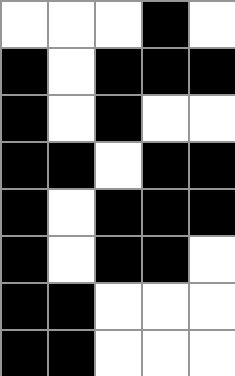[["white", "white", "white", "black", "white"], ["black", "white", "black", "black", "black"], ["black", "white", "black", "white", "white"], ["black", "black", "white", "black", "black"], ["black", "white", "black", "black", "black"], ["black", "white", "black", "black", "white"], ["black", "black", "white", "white", "white"], ["black", "black", "white", "white", "white"]]